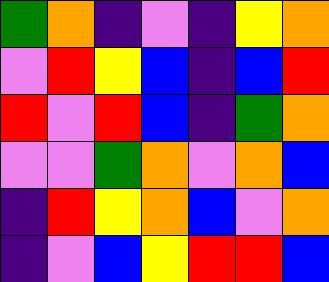[["green", "orange", "indigo", "violet", "indigo", "yellow", "orange"], ["violet", "red", "yellow", "blue", "indigo", "blue", "red"], ["red", "violet", "red", "blue", "indigo", "green", "orange"], ["violet", "violet", "green", "orange", "violet", "orange", "blue"], ["indigo", "red", "yellow", "orange", "blue", "violet", "orange"], ["indigo", "violet", "blue", "yellow", "red", "red", "blue"]]